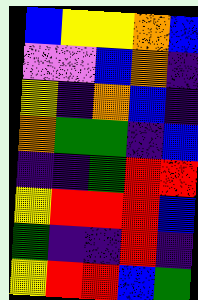[["blue", "yellow", "yellow", "orange", "blue"], ["violet", "violet", "blue", "orange", "indigo"], ["yellow", "indigo", "orange", "blue", "indigo"], ["orange", "green", "green", "indigo", "blue"], ["indigo", "indigo", "green", "red", "red"], ["yellow", "red", "red", "red", "blue"], ["green", "indigo", "indigo", "red", "indigo"], ["yellow", "red", "red", "blue", "green"]]